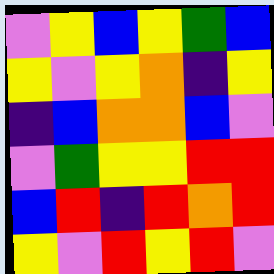[["violet", "yellow", "blue", "yellow", "green", "blue"], ["yellow", "violet", "yellow", "orange", "indigo", "yellow"], ["indigo", "blue", "orange", "orange", "blue", "violet"], ["violet", "green", "yellow", "yellow", "red", "red"], ["blue", "red", "indigo", "red", "orange", "red"], ["yellow", "violet", "red", "yellow", "red", "violet"]]